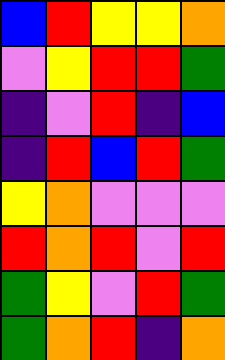[["blue", "red", "yellow", "yellow", "orange"], ["violet", "yellow", "red", "red", "green"], ["indigo", "violet", "red", "indigo", "blue"], ["indigo", "red", "blue", "red", "green"], ["yellow", "orange", "violet", "violet", "violet"], ["red", "orange", "red", "violet", "red"], ["green", "yellow", "violet", "red", "green"], ["green", "orange", "red", "indigo", "orange"]]